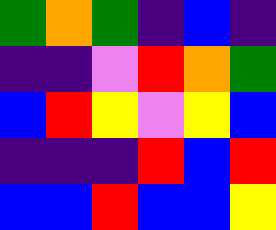[["green", "orange", "green", "indigo", "blue", "indigo"], ["indigo", "indigo", "violet", "red", "orange", "green"], ["blue", "red", "yellow", "violet", "yellow", "blue"], ["indigo", "indigo", "indigo", "red", "blue", "red"], ["blue", "blue", "red", "blue", "blue", "yellow"]]